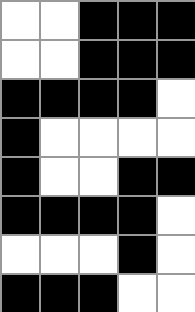[["white", "white", "black", "black", "black"], ["white", "white", "black", "black", "black"], ["black", "black", "black", "black", "white"], ["black", "white", "white", "white", "white"], ["black", "white", "white", "black", "black"], ["black", "black", "black", "black", "white"], ["white", "white", "white", "black", "white"], ["black", "black", "black", "white", "white"]]